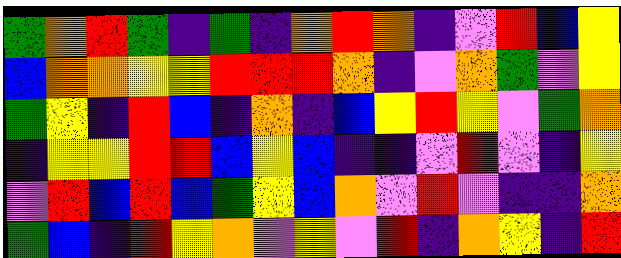[["green", "orange", "red", "green", "indigo", "green", "indigo", "orange", "red", "orange", "indigo", "violet", "red", "blue", "yellow"], ["blue", "orange", "orange", "yellow", "yellow", "red", "red", "red", "orange", "indigo", "violet", "orange", "green", "violet", "yellow"], ["green", "yellow", "indigo", "red", "blue", "indigo", "orange", "indigo", "blue", "yellow", "red", "yellow", "violet", "green", "orange"], ["indigo", "yellow", "yellow", "red", "red", "blue", "yellow", "blue", "indigo", "indigo", "violet", "red", "violet", "indigo", "yellow"], ["violet", "red", "blue", "red", "blue", "green", "yellow", "blue", "orange", "violet", "red", "violet", "indigo", "indigo", "orange"], ["green", "blue", "indigo", "red", "yellow", "orange", "violet", "yellow", "violet", "red", "indigo", "orange", "yellow", "indigo", "red"]]